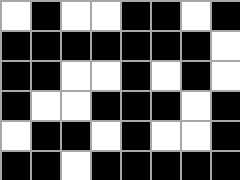[["white", "black", "white", "white", "black", "black", "white", "black"], ["black", "black", "black", "black", "black", "black", "black", "white"], ["black", "black", "white", "white", "black", "white", "black", "white"], ["black", "white", "white", "black", "black", "black", "white", "black"], ["white", "black", "black", "white", "black", "white", "white", "black"], ["black", "black", "white", "black", "black", "black", "black", "black"]]